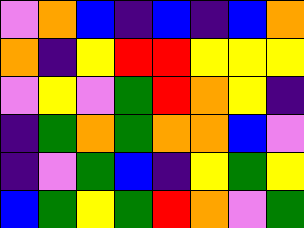[["violet", "orange", "blue", "indigo", "blue", "indigo", "blue", "orange"], ["orange", "indigo", "yellow", "red", "red", "yellow", "yellow", "yellow"], ["violet", "yellow", "violet", "green", "red", "orange", "yellow", "indigo"], ["indigo", "green", "orange", "green", "orange", "orange", "blue", "violet"], ["indigo", "violet", "green", "blue", "indigo", "yellow", "green", "yellow"], ["blue", "green", "yellow", "green", "red", "orange", "violet", "green"]]